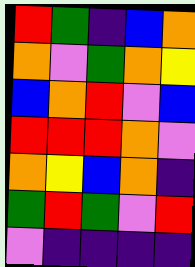[["red", "green", "indigo", "blue", "orange"], ["orange", "violet", "green", "orange", "yellow"], ["blue", "orange", "red", "violet", "blue"], ["red", "red", "red", "orange", "violet"], ["orange", "yellow", "blue", "orange", "indigo"], ["green", "red", "green", "violet", "red"], ["violet", "indigo", "indigo", "indigo", "indigo"]]